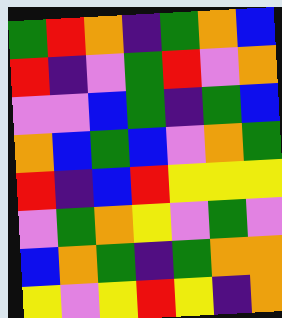[["green", "red", "orange", "indigo", "green", "orange", "blue"], ["red", "indigo", "violet", "green", "red", "violet", "orange"], ["violet", "violet", "blue", "green", "indigo", "green", "blue"], ["orange", "blue", "green", "blue", "violet", "orange", "green"], ["red", "indigo", "blue", "red", "yellow", "yellow", "yellow"], ["violet", "green", "orange", "yellow", "violet", "green", "violet"], ["blue", "orange", "green", "indigo", "green", "orange", "orange"], ["yellow", "violet", "yellow", "red", "yellow", "indigo", "orange"]]